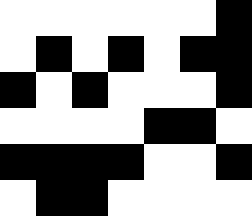[["white", "white", "white", "white", "white", "white", "black"], ["white", "black", "white", "black", "white", "black", "black"], ["black", "white", "black", "white", "white", "white", "black"], ["white", "white", "white", "white", "black", "black", "white"], ["black", "black", "black", "black", "white", "white", "black"], ["white", "black", "black", "white", "white", "white", "white"]]